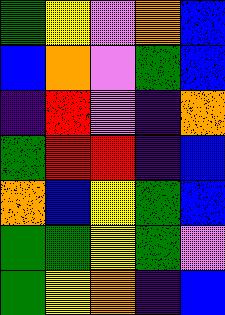[["green", "yellow", "violet", "orange", "blue"], ["blue", "orange", "violet", "green", "blue"], ["indigo", "red", "violet", "indigo", "orange"], ["green", "red", "red", "indigo", "blue"], ["orange", "blue", "yellow", "green", "blue"], ["green", "green", "yellow", "green", "violet"], ["green", "yellow", "orange", "indigo", "blue"]]